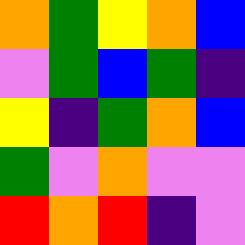[["orange", "green", "yellow", "orange", "blue"], ["violet", "green", "blue", "green", "indigo"], ["yellow", "indigo", "green", "orange", "blue"], ["green", "violet", "orange", "violet", "violet"], ["red", "orange", "red", "indigo", "violet"]]